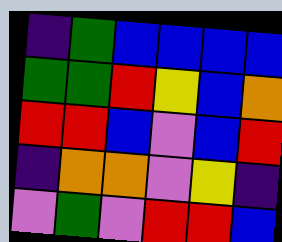[["indigo", "green", "blue", "blue", "blue", "blue"], ["green", "green", "red", "yellow", "blue", "orange"], ["red", "red", "blue", "violet", "blue", "red"], ["indigo", "orange", "orange", "violet", "yellow", "indigo"], ["violet", "green", "violet", "red", "red", "blue"]]